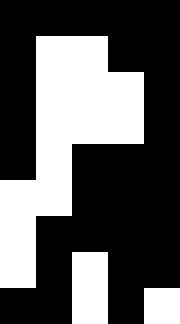[["black", "black", "black", "black", "black"], ["black", "white", "white", "black", "black"], ["black", "white", "white", "white", "black"], ["black", "white", "white", "white", "black"], ["black", "white", "black", "black", "black"], ["white", "white", "black", "black", "black"], ["white", "black", "black", "black", "black"], ["white", "black", "white", "black", "black"], ["black", "black", "white", "black", "white"]]